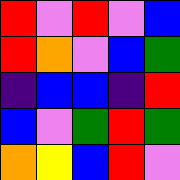[["red", "violet", "red", "violet", "blue"], ["red", "orange", "violet", "blue", "green"], ["indigo", "blue", "blue", "indigo", "red"], ["blue", "violet", "green", "red", "green"], ["orange", "yellow", "blue", "red", "violet"]]